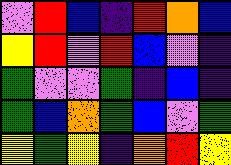[["violet", "red", "blue", "indigo", "red", "orange", "blue"], ["yellow", "red", "violet", "red", "blue", "violet", "indigo"], ["green", "violet", "violet", "green", "indigo", "blue", "indigo"], ["green", "blue", "orange", "green", "blue", "violet", "green"], ["yellow", "green", "yellow", "indigo", "orange", "red", "yellow"]]